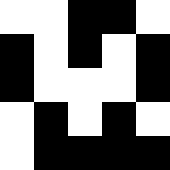[["white", "white", "black", "black", "white"], ["black", "white", "black", "white", "black"], ["black", "white", "white", "white", "black"], ["white", "black", "white", "black", "white"], ["white", "black", "black", "black", "black"]]